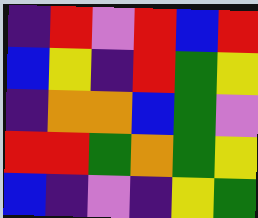[["indigo", "red", "violet", "red", "blue", "red"], ["blue", "yellow", "indigo", "red", "green", "yellow"], ["indigo", "orange", "orange", "blue", "green", "violet"], ["red", "red", "green", "orange", "green", "yellow"], ["blue", "indigo", "violet", "indigo", "yellow", "green"]]